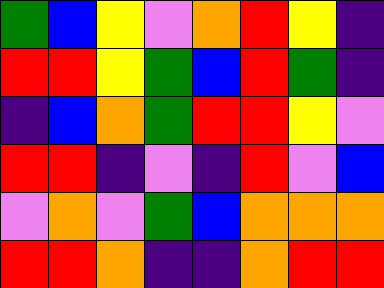[["green", "blue", "yellow", "violet", "orange", "red", "yellow", "indigo"], ["red", "red", "yellow", "green", "blue", "red", "green", "indigo"], ["indigo", "blue", "orange", "green", "red", "red", "yellow", "violet"], ["red", "red", "indigo", "violet", "indigo", "red", "violet", "blue"], ["violet", "orange", "violet", "green", "blue", "orange", "orange", "orange"], ["red", "red", "orange", "indigo", "indigo", "orange", "red", "red"]]